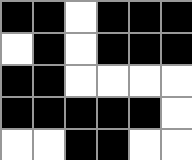[["black", "black", "white", "black", "black", "black"], ["white", "black", "white", "black", "black", "black"], ["black", "black", "white", "white", "white", "white"], ["black", "black", "black", "black", "black", "white"], ["white", "white", "black", "black", "white", "white"]]